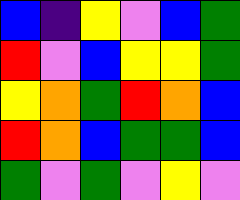[["blue", "indigo", "yellow", "violet", "blue", "green"], ["red", "violet", "blue", "yellow", "yellow", "green"], ["yellow", "orange", "green", "red", "orange", "blue"], ["red", "orange", "blue", "green", "green", "blue"], ["green", "violet", "green", "violet", "yellow", "violet"]]